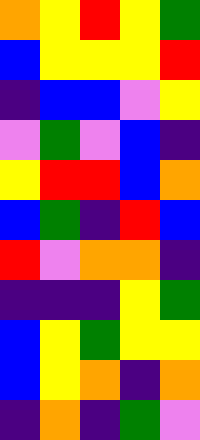[["orange", "yellow", "red", "yellow", "green"], ["blue", "yellow", "yellow", "yellow", "red"], ["indigo", "blue", "blue", "violet", "yellow"], ["violet", "green", "violet", "blue", "indigo"], ["yellow", "red", "red", "blue", "orange"], ["blue", "green", "indigo", "red", "blue"], ["red", "violet", "orange", "orange", "indigo"], ["indigo", "indigo", "indigo", "yellow", "green"], ["blue", "yellow", "green", "yellow", "yellow"], ["blue", "yellow", "orange", "indigo", "orange"], ["indigo", "orange", "indigo", "green", "violet"]]